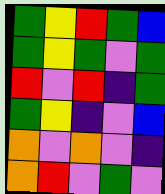[["green", "yellow", "red", "green", "blue"], ["green", "yellow", "green", "violet", "green"], ["red", "violet", "red", "indigo", "green"], ["green", "yellow", "indigo", "violet", "blue"], ["orange", "violet", "orange", "violet", "indigo"], ["orange", "red", "violet", "green", "violet"]]